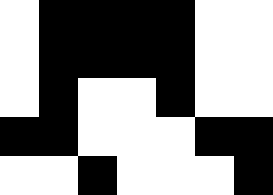[["white", "black", "black", "black", "black", "white", "white"], ["white", "black", "black", "black", "black", "white", "white"], ["white", "black", "white", "white", "black", "white", "white"], ["black", "black", "white", "white", "white", "black", "black"], ["white", "white", "black", "white", "white", "white", "black"]]